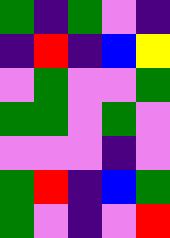[["green", "indigo", "green", "violet", "indigo"], ["indigo", "red", "indigo", "blue", "yellow"], ["violet", "green", "violet", "violet", "green"], ["green", "green", "violet", "green", "violet"], ["violet", "violet", "violet", "indigo", "violet"], ["green", "red", "indigo", "blue", "green"], ["green", "violet", "indigo", "violet", "red"]]